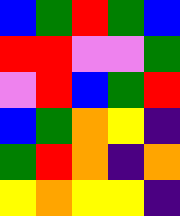[["blue", "green", "red", "green", "blue"], ["red", "red", "violet", "violet", "green"], ["violet", "red", "blue", "green", "red"], ["blue", "green", "orange", "yellow", "indigo"], ["green", "red", "orange", "indigo", "orange"], ["yellow", "orange", "yellow", "yellow", "indigo"]]